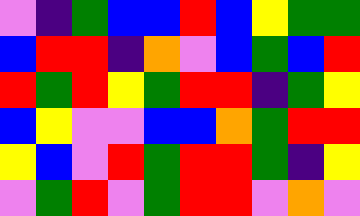[["violet", "indigo", "green", "blue", "blue", "red", "blue", "yellow", "green", "green"], ["blue", "red", "red", "indigo", "orange", "violet", "blue", "green", "blue", "red"], ["red", "green", "red", "yellow", "green", "red", "red", "indigo", "green", "yellow"], ["blue", "yellow", "violet", "violet", "blue", "blue", "orange", "green", "red", "red"], ["yellow", "blue", "violet", "red", "green", "red", "red", "green", "indigo", "yellow"], ["violet", "green", "red", "violet", "green", "red", "red", "violet", "orange", "violet"]]